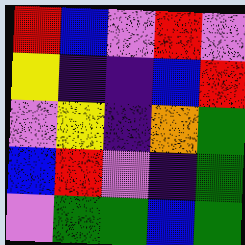[["red", "blue", "violet", "red", "violet"], ["yellow", "indigo", "indigo", "blue", "red"], ["violet", "yellow", "indigo", "orange", "green"], ["blue", "red", "violet", "indigo", "green"], ["violet", "green", "green", "blue", "green"]]